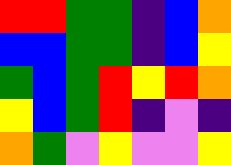[["red", "red", "green", "green", "indigo", "blue", "orange"], ["blue", "blue", "green", "green", "indigo", "blue", "yellow"], ["green", "blue", "green", "red", "yellow", "red", "orange"], ["yellow", "blue", "green", "red", "indigo", "violet", "indigo"], ["orange", "green", "violet", "yellow", "violet", "violet", "yellow"]]